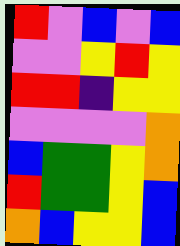[["red", "violet", "blue", "violet", "blue"], ["violet", "violet", "yellow", "red", "yellow"], ["red", "red", "indigo", "yellow", "yellow"], ["violet", "violet", "violet", "violet", "orange"], ["blue", "green", "green", "yellow", "orange"], ["red", "green", "green", "yellow", "blue"], ["orange", "blue", "yellow", "yellow", "blue"]]